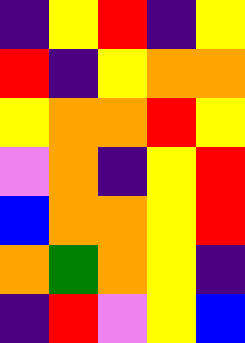[["indigo", "yellow", "red", "indigo", "yellow"], ["red", "indigo", "yellow", "orange", "orange"], ["yellow", "orange", "orange", "red", "yellow"], ["violet", "orange", "indigo", "yellow", "red"], ["blue", "orange", "orange", "yellow", "red"], ["orange", "green", "orange", "yellow", "indigo"], ["indigo", "red", "violet", "yellow", "blue"]]